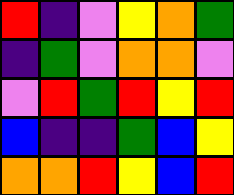[["red", "indigo", "violet", "yellow", "orange", "green"], ["indigo", "green", "violet", "orange", "orange", "violet"], ["violet", "red", "green", "red", "yellow", "red"], ["blue", "indigo", "indigo", "green", "blue", "yellow"], ["orange", "orange", "red", "yellow", "blue", "red"]]